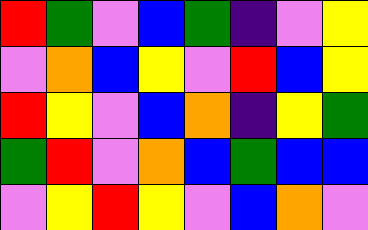[["red", "green", "violet", "blue", "green", "indigo", "violet", "yellow"], ["violet", "orange", "blue", "yellow", "violet", "red", "blue", "yellow"], ["red", "yellow", "violet", "blue", "orange", "indigo", "yellow", "green"], ["green", "red", "violet", "orange", "blue", "green", "blue", "blue"], ["violet", "yellow", "red", "yellow", "violet", "blue", "orange", "violet"]]